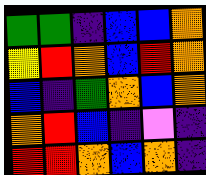[["green", "green", "indigo", "blue", "blue", "orange"], ["yellow", "red", "orange", "blue", "red", "orange"], ["blue", "indigo", "green", "orange", "blue", "orange"], ["orange", "red", "blue", "indigo", "violet", "indigo"], ["red", "red", "orange", "blue", "orange", "indigo"]]